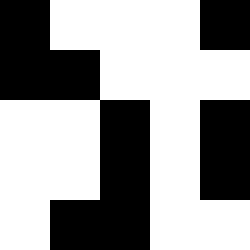[["black", "white", "white", "white", "black"], ["black", "black", "white", "white", "white"], ["white", "white", "black", "white", "black"], ["white", "white", "black", "white", "black"], ["white", "black", "black", "white", "white"]]